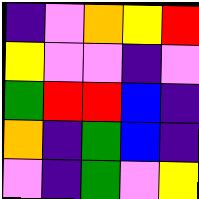[["indigo", "violet", "orange", "yellow", "red"], ["yellow", "violet", "violet", "indigo", "violet"], ["green", "red", "red", "blue", "indigo"], ["orange", "indigo", "green", "blue", "indigo"], ["violet", "indigo", "green", "violet", "yellow"]]